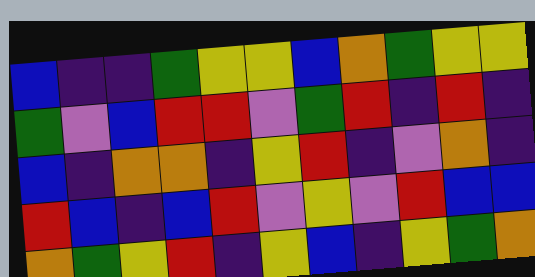[["blue", "indigo", "indigo", "green", "yellow", "yellow", "blue", "orange", "green", "yellow", "yellow"], ["green", "violet", "blue", "red", "red", "violet", "green", "red", "indigo", "red", "indigo"], ["blue", "indigo", "orange", "orange", "indigo", "yellow", "red", "indigo", "violet", "orange", "indigo"], ["red", "blue", "indigo", "blue", "red", "violet", "yellow", "violet", "red", "blue", "blue"], ["orange", "green", "yellow", "red", "indigo", "yellow", "blue", "indigo", "yellow", "green", "orange"]]